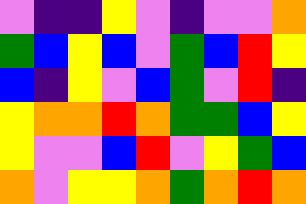[["violet", "indigo", "indigo", "yellow", "violet", "indigo", "violet", "violet", "orange"], ["green", "blue", "yellow", "blue", "violet", "green", "blue", "red", "yellow"], ["blue", "indigo", "yellow", "violet", "blue", "green", "violet", "red", "indigo"], ["yellow", "orange", "orange", "red", "orange", "green", "green", "blue", "yellow"], ["yellow", "violet", "violet", "blue", "red", "violet", "yellow", "green", "blue"], ["orange", "violet", "yellow", "yellow", "orange", "green", "orange", "red", "orange"]]